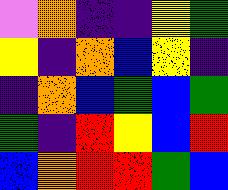[["violet", "orange", "indigo", "indigo", "yellow", "green"], ["yellow", "indigo", "orange", "blue", "yellow", "indigo"], ["indigo", "orange", "blue", "green", "blue", "green"], ["green", "indigo", "red", "yellow", "blue", "red"], ["blue", "orange", "red", "red", "green", "blue"]]